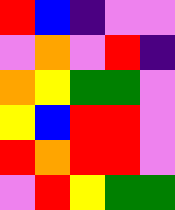[["red", "blue", "indigo", "violet", "violet"], ["violet", "orange", "violet", "red", "indigo"], ["orange", "yellow", "green", "green", "violet"], ["yellow", "blue", "red", "red", "violet"], ["red", "orange", "red", "red", "violet"], ["violet", "red", "yellow", "green", "green"]]